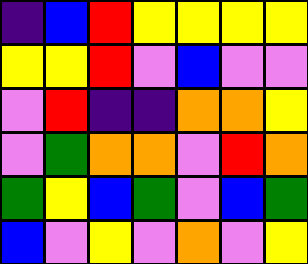[["indigo", "blue", "red", "yellow", "yellow", "yellow", "yellow"], ["yellow", "yellow", "red", "violet", "blue", "violet", "violet"], ["violet", "red", "indigo", "indigo", "orange", "orange", "yellow"], ["violet", "green", "orange", "orange", "violet", "red", "orange"], ["green", "yellow", "blue", "green", "violet", "blue", "green"], ["blue", "violet", "yellow", "violet", "orange", "violet", "yellow"]]